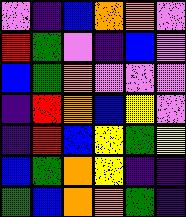[["violet", "indigo", "blue", "orange", "orange", "violet"], ["red", "green", "violet", "indigo", "blue", "violet"], ["blue", "green", "orange", "violet", "violet", "violet"], ["indigo", "red", "orange", "blue", "yellow", "violet"], ["indigo", "red", "blue", "yellow", "green", "yellow"], ["blue", "green", "orange", "yellow", "indigo", "indigo"], ["green", "blue", "orange", "orange", "green", "indigo"]]